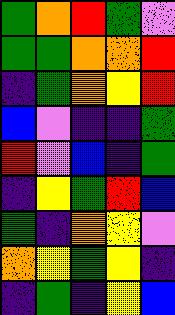[["green", "orange", "red", "green", "violet"], ["green", "green", "orange", "orange", "red"], ["indigo", "green", "orange", "yellow", "red"], ["blue", "violet", "indigo", "indigo", "green"], ["red", "violet", "blue", "indigo", "green"], ["indigo", "yellow", "green", "red", "blue"], ["green", "indigo", "orange", "yellow", "violet"], ["orange", "yellow", "green", "yellow", "indigo"], ["indigo", "green", "indigo", "yellow", "blue"]]